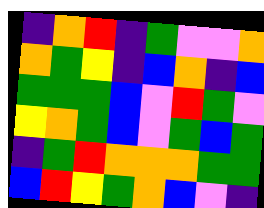[["indigo", "orange", "red", "indigo", "green", "violet", "violet", "orange"], ["orange", "green", "yellow", "indigo", "blue", "orange", "indigo", "blue"], ["green", "green", "green", "blue", "violet", "red", "green", "violet"], ["yellow", "orange", "green", "blue", "violet", "green", "blue", "green"], ["indigo", "green", "red", "orange", "orange", "orange", "green", "green"], ["blue", "red", "yellow", "green", "orange", "blue", "violet", "indigo"]]